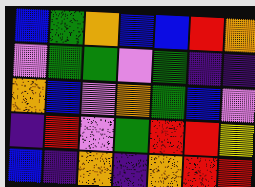[["blue", "green", "orange", "blue", "blue", "red", "orange"], ["violet", "green", "green", "violet", "green", "indigo", "indigo"], ["orange", "blue", "violet", "orange", "green", "blue", "violet"], ["indigo", "red", "violet", "green", "red", "red", "yellow"], ["blue", "indigo", "orange", "indigo", "orange", "red", "red"]]